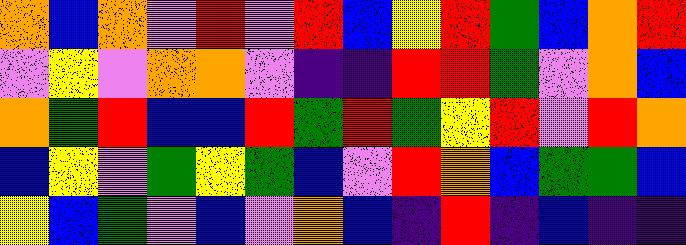[["orange", "blue", "orange", "violet", "red", "violet", "red", "blue", "yellow", "red", "green", "blue", "orange", "red"], ["violet", "yellow", "violet", "orange", "orange", "violet", "indigo", "indigo", "red", "red", "green", "violet", "orange", "blue"], ["orange", "green", "red", "blue", "blue", "red", "green", "red", "green", "yellow", "red", "violet", "red", "orange"], ["blue", "yellow", "violet", "green", "yellow", "green", "blue", "violet", "red", "orange", "blue", "green", "green", "blue"], ["yellow", "blue", "green", "violet", "blue", "violet", "orange", "blue", "indigo", "red", "indigo", "blue", "indigo", "indigo"]]